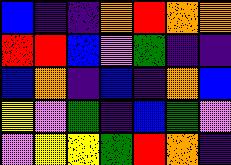[["blue", "indigo", "indigo", "orange", "red", "orange", "orange"], ["red", "red", "blue", "violet", "green", "indigo", "indigo"], ["blue", "orange", "indigo", "blue", "indigo", "orange", "blue"], ["yellow", "violet", "green", "indigo", "blue", "green", "violet"], ["violet", "yellow", "yellow", "green", "red", "orange", "indigo"]]